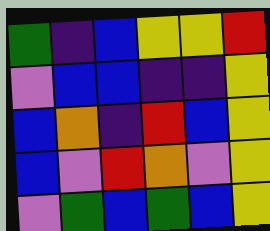[["green", "indigo", "blue", "yellow", "yellow", "red"], ["violet", "blue", "blue", "indigo", "indigo", "yellow"], ["blue", "orange", "indigo", "red", "blue", "yellow"], ["blue", "violet", "red", "orange", "violet", "yellow"], ["violet", "green", "blue", "green", "blue", "yellow"]]